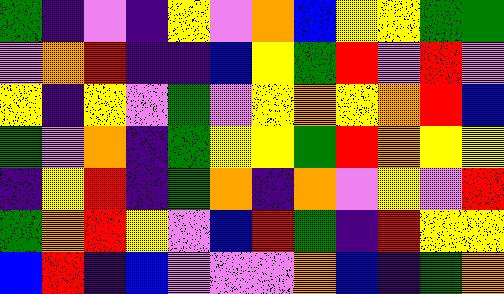[["green", "indigo", "violet", "indigo", "yellow", "violet", "orange", "blue", "yellow", "yellow", "green", "green"], ["violet", "orange", "red", "indigo", "indigo", "blue", "yellow", "green", "red", "violet", "red", "violet"], ["yellow", "indigo", "yellow", "violet", "green", "violet", "yellow", "orange", "yellow", "orange", "red", "blue"], ["green", "violet", "orange", "indigo", "green", "yellow", "yellow", "green", "red", "orange", "yellow", "yellow"], ["indigo", "yellow", "red", "indigo", "green", "orange", "indigo", "orange", "violet", "yellow", "violet", "red"], ["green", "orange", "red", "yellow", "violet", "blue", "red", "green", "indigo", "red", "yellow", "yellow"], ["blue", "red", "indigo", "blue", "violet", "violet", "violet", "orange", "blue", "indigo", "green", "orange"]]